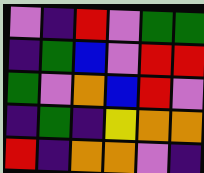[["violet", "indigo", "red", "violet", "green", "green"], ["indigo", "green", "blue", "violet", "red", "red"], ["green", "violet", "orange", "blue", "red", "violet"], ["indigo", "green", "indigo", "yellow", "orange", "orange"], ["red", "indigo", "orange", "orange", "violet", "indigo"]]